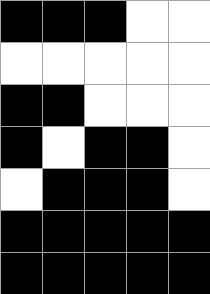[["black", "black", "black", "white", "white"], ["white", "white", "white", "white", "white"], ["black", "black", "white", "white", "white"], ["black", "white", "black", "black", "white"], ["white", "black", "black", "black", "white"], ["black", "black", "black", "black", "black"], ["black", "black", "black", "black", "black"]]